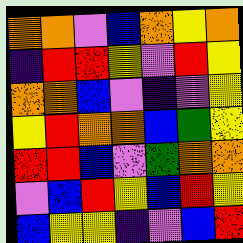[["orange", "orange", "violet", "blue", "orange", "yellow", "orange"], ["indigo", "red", "red", "yellow", "violet", "red", "yellow"], ["orange", "orange", "blue", "violet", "indigo", "violet", "yellow"], ["yellow", "red", "orange", "orange", "blue", "green", "yellow"], ["red", "red", "blue", "violet", "green", "orange", "orange"], ["violet", "blue", "red", "yellow", "blue", "red", "yellow"], ["blue", "yellow", "yellow", "indigo", "violet", "blue", "red"]]